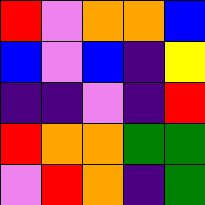[["red", "violet", "orange", "orange", "blue"], ["blue", "violet", "blue", "indigo", "yellow"], ["indigo", "indigo", "violet", "indigo", "red"], ["red", "orange", "orange", "green", "green"], ["violet", "red", "orange", "indigo", "green"]]